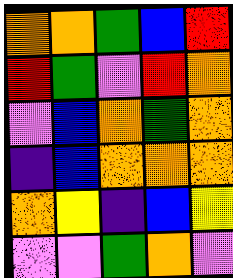[["orange", "orange", "green", "blue", "red"], ["red", "green", "violet", "red", "orange"], ["violet", "blue", "orange", "green", "orange"], ["indigo", "blue", "orange", "orange", "orange"], ["orange", "yellow", "indigo", "blue", "yellow"], ["violet", "violet", "green", "orange", "violet"]]